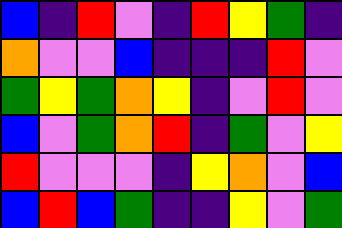[["blue", "indigo", "red", "violet", "indigo", "red", "yellow", "green", "indigo"], ["orange", "violet", "violet", "blue", "indigo", "indigo", "indigo", "red", "violet"], ["green", "yellow", "green", "orange", "yellow", "indigo", "violet", "red", "violet"], ["blue", "violet", "green", "orange", "red", "indigo", "green", "violet", "yellow"], ["red", "violet", "violet", "violet", "indigo", "yellow", "orange", "violet", "blue"], ["blue", "red", "blue", "green", "indigo", "indigo", "yellow", "violet", "green"]]